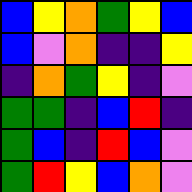[["blue", "yellow", "orange", "green", "yellow", "blue"], ["blue", "violet", "orange", "indigo", "indigo", "yellow"], ["indigo", "orange", "green", "yellow", "indigo", "violet"], ["green", "green", "indigo", "blue", "red", "indigo"], ["green", "blue", "indigo", "red", "blue", "violet"], ["green", "red", "yellow", "blue", "orange", "violet"]]